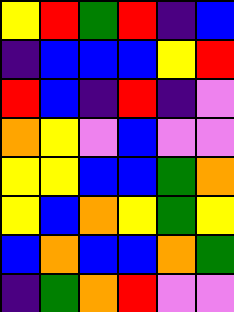[["yellow", "red", "green", "red", "indigo", "blue"], ["indigo", "blue", "blue", "blue", "yellow", "red"], ["red", "blue", "indigo", "red", "indigo", "violet"], ["orange", "yellow", "violet", "blue", "violet", "violet"], ["yellow", "yellow", "blue", "blue", "green", "orange"], ["yellow", "blue", "orange", "yellow", "green", "yellow"], ["blue", "orange", "blue", "blue", "orange", "green"], ["indigo", "green", "orange", "red", "violet", "violet"]]